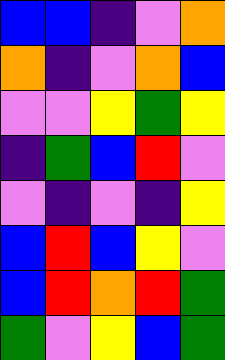[["blue", "blue", "indigo", "violet", "orange"], ["orange", "indigo", "violet", "orange", "blue"], ["violet", "violet", "yellow", "green", "yellow"], ["indigo", "green", "blue", "red", "violet"], ["violet", "indigo", "violet", "indigo", "yellow"], ["blue", "red", "blue", "yellow", "violet"], ["blue", "red", "orange", "red", "green"], ["green", "violet", "yellow", "blue", "green"]]